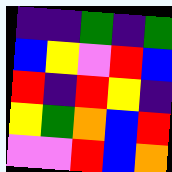[["indigo", "indigo", "green", "indigo", "green"], ["blue", "yellow", "violet", "red", "blue"], ["red", "indigo", "red", "yellow", "indigo"], ["yellow", "green", "orange", "blue", "red"], ["violet", "violet", "red", "blue", "orange"]]